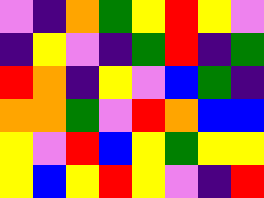[["violet", "indigo", "orange", "green", "yellow", "red", "yellow", "violet"], ["indigo", "yellow", "violet", "indigo", "green", "red", "indigo", "green"], ["red", "orange", "indigo", "yellow", "violet", "blue", "green", "indigo"], ["orange", "orange", "green", "violet", "red", "orange", "blue", "blue"], ["yellow", "violet", "red", "blue", "yellow", "green", "yellow", "yellow"], ["yellow", "blue", "yellow", "red", "yellow", "violet", "indigo", "red"]]